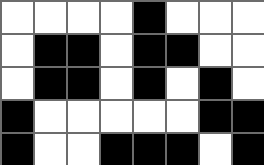[["white", "white", "white", "white", "black", "white", "white", "white"], ["white", "black", "black", "white", "black", "black", "white", "white"], ["white", "black", "black", "white", "black", "white", "black", "white"], ["black", "white", "white", "white", "white", "white", "black", "black"], ["black", "white", "white", "black", "black", "black", "white", "black"]]